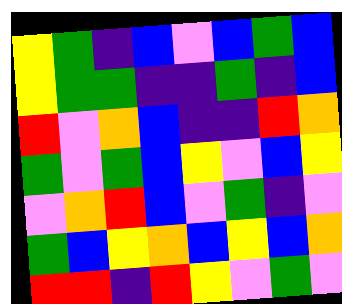[["yellow", "green", "indigo", "blue", "violet", "blue", "green", "blue"], ["yellow", "green", "green", "indigo", "indigo", "green", "indigo", "blue"], ["red", "violet", "orange", "blue", "indigo", "indigo", "red", "orange"], ["green", "violet", "green", "blue", "yellow", "violet", "blue", "yellow"], ["violet", "orange", "red", "blue", "violet", "green", "indigo", "violet"], ["green", "blue", "yellow", "orange", "blue", "yellow", "blue", "orange"], ["red", "red", "indigo", "red", "yellow", "violet", "green", "violet"]]